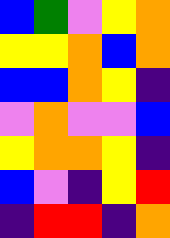[["blue", "green", "violet", "yellow", "orange"], ["yellow", "yellow", "orange", "blue", "orange"], ["blue", "blue", "orange", "yellow", "indigo"], ["violet", "orange", "violet", "violet", "blue"], ["yellow", "orange", "orange", "yellow", "indigo"], ["blue", "violet", "indigo", "yellow", "red"], ["indigo", "red", "red", "indigo", "orange"]]